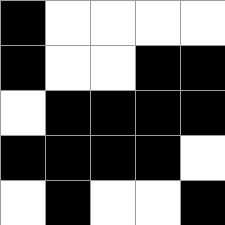[["black", "white", "white", "white", "white"], ["black", "white", "white", "black", "black"], ["white", "black", "black", "black", "black"], ["black", "black", "black", "black", "white"], ["white", "black", "white", "white", "black"]]